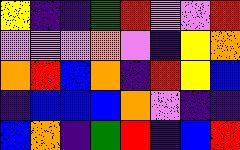[["yellow", "indigo", "indigo", "green", "red", "violet", "violet", "red"], ["violet", "violet", "violet", "orange", "violet", "indigo", "yellow", "orange"], ["orange", "red", "blue", "orange", "indigo", "red", "yellow", "blue"], ["indigo", "blue", "blue", "blue", "orange", "violet", "indigo", "indigo"], ["blue", "orange", "indigo", "green", "red", "indigo", "blue", "red"]]